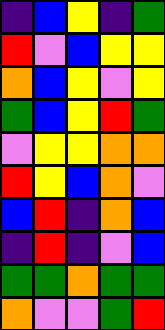[["indigo", "blue", "yellow", "indigo", "green"], ["red", "violet", "blue", "yellow", "yellow"], ["orange", "blue", "yellow", "violet", "yellow"], ["green", "blue", "yellow", "red", "green"], ["violet", "yellow", "yellow", "orange", "orange"], ["red", "yellow", "blue", "orange", "violet"], ["blue", "red", "indigo", "orange", "blue"], ["indigo", "red", "indigo", "violet", "blue"], ["green", "green", "orange", "green", "green"], ["orange", "violet", "violet", "green", "red"]]